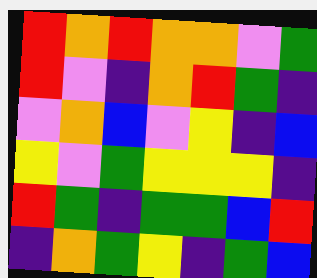[["red", "orange", "red", "orange", "orange", "violet", "green"], ["red", "violet", "indigo", "orange", "red", "green", "indigo"], ["violet", "orange", "blue", "violet", "yellow", "indigo", "blue"], ["yellow", "violet", "green", "yellow", "yellow", "yellow", "indigo"], ["red", "green", "indigo", "green", "green", "blue", "red"], ["indigo", "orange", "green", "yellow", "indigo", "green", "blue"]]